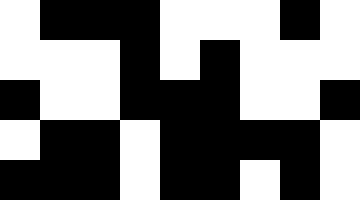[["white", "black", "black", "black", "white", "white", "white", "black", "white"], ["white", "white", "white", "black", "white", "black", "white", "white", "white"], ["black", "white", "white", "black", "black", "black", "white", "white", "black"], ["white", "black", "black", "white", "black", "black", "black", "black", "white"], ["black", "black", "black", "white", "black", "black", "white", "black", "white"]]